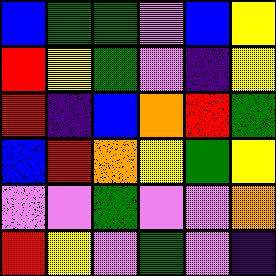[["blue", "green", "green", "violet", "blue", "yellow"], ["red", "yellow", "green", "violet", "indigo", "yellow"], ["red", "indigo", "blue", "orange", "red", "green"], ["blue", "red", "orange", "yellow", "green", "yellow"], ["violet", "violet", "green", "violet", "violet", "orange"], ["red", "yellow", "violet", "green", "violet", "indigo"]]